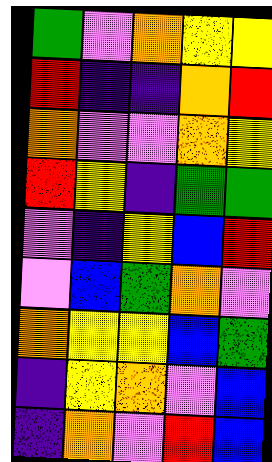[["green", "violet", "orange", "yellow", "yellow"], ["red", "indigo", "indigo", "orange", "red"], ["orange", "violet", "violet", "orange", "yellow"], ["red", "yellow", "indigo", "green", "green"], ["violet", "indigo", "yellow", "blue", "red"], ["violet", "blue", "green", "orange", "violet"], ["orange", "yellow", "yellow", "blue", "green"], ["indigo", "yellow", "orange", "violet", "blue"], ["indigo", "orange", "violet", "red", "blue"]]